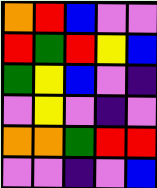[["orange", "red", "blue", "violet", "violet"], ["red", "green", "red", "yellow", "blue"], ["green", "yellow", "blue", "violet", "indigo"], ["violet", "yellow", "violet", "indigo", "violet"], ["orange", "orange", "green", "red", "red"], ["violet", "violet", "indigo", "violet", "blue"]]